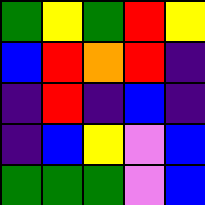[["green", "yellow", "green", "red", "yellow"], ["blue", "red", "orange", "red", "indigo"], ["indigo", "red", "indigo", "blue", "indigo"], ["indigo", "blue", "yellow", "violet", "blue"], ["green", "green", "green", "violet", "blue"]]